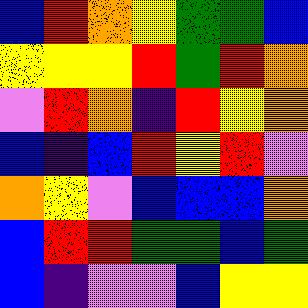[["blue", "red", "orange", "yellow", "green", "green", "blue"], ["yellow", "yellow", "yellow", "red", "green", "red", "orange"], ["violet", "red", "orange", "indigo", "red", "yellow", "orange"], ["blue", "indigo", "blue", "red", "yellow", "red", "violet"], ["orange", "yellow", "violet", "blue", "blue", "blue", "orange"], ["blue", "red", "red", "green", "green", "blue", "green"], ["blue", "indigo", "violet", "violet", "blue", "yellow", "yellow"]]